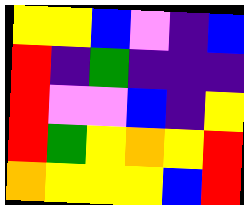[["yellow", "yellow", "blue", "violet", "indigo", "blue"], ["red", "indigo", "green", "indigo", "indigo", "indigo"], ["red", "violet", "violet", "blue", "indigo", "yellow"], ["red", "green", "yellow", "orange", "yellow", "red"], ["orange", "yellow", "yellow", "yellow", "blue", "red"]]